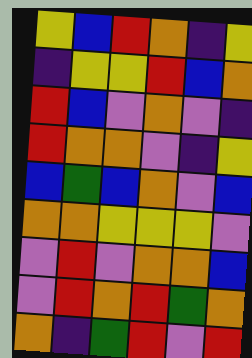[["yellow", "blue", "red", "orange", "indigo", "yellow"], ["indigo", "yellow", "yellow", "red", "blue", "orange"], ["red", "blue", "violet", "orange", "violet", "indigo"], ["red", "orange", "orange", "violet", "indigo", "yellow"], ["blue", "green", "blue", "orange", "violet", "blue"], ["orange", "orange", "yellow", "yellow", "yellow", "violet"], ["violet", "red", "violet", "orange", "orange", "blue"], ["violet", "red", "orange", "red", "green", "orange"], ["orange", "indigo", "green", "red", "violet", "red"]]